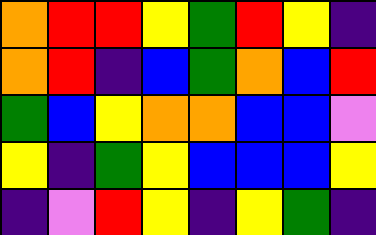[["orange", "red", "red", "yellow", "green", "red", "yellow", "indigo"], ["orange", "red", "indigo", "blue", "green", "orange", "blue", "red"], ["green", "blue", "yellow", "orange", "orange", "blue", "blue", "violet"], ["yellow", "indigo", "green", "yellow", "blue", "blue", "blue", "yellow"], ["indigo", "violet", "red", "yellow", "indigo", "yellow", "green", "indigo"]]